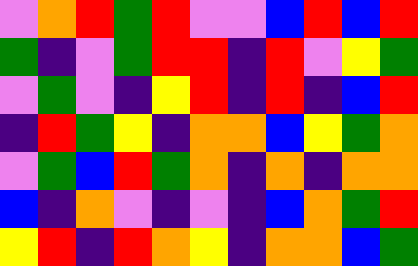[["violet", "orange", "red", "green", "red", "violet", "violet", "blue", "red", "blue", "red"], ["green", "indigo", "violet", "green", "red", "red", "indigo", "red", "violet", "yellow", "green"], ["violet", "green", "violet", "indigo", "yellow", "red", "indigo", "red", "indigo", "blue", "red"], ["indigo", "red", "green", "yellow", "indigo", "orange", "orange", "blue", "yellow", "green", "orange"], ["violet", "green", "blue", "red", "green", "orange", "indigo", "orange", "indigo", "orange", "orange"], ["blue", "indigo", "orange", "violet", "indigo", "violet", "indigo", "blue", "orange", "green", "red"], ["yellow", "red", "indigo", "red", "orange", "yellow", "indigo", "orange", "orange", "blue", "green"]]